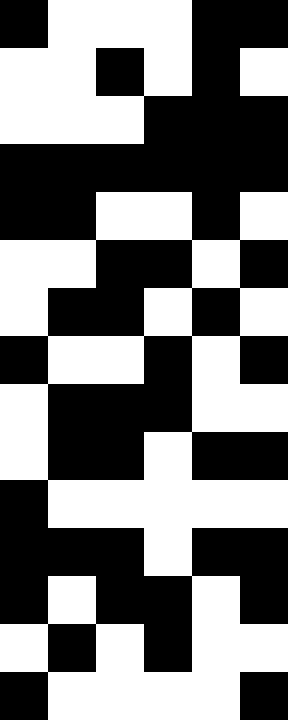[["black", "white", "white", "white", "black", "black"], ["white", "white", "black", "white", "black", "white"], ["white", "white", "white", "black", "black", "black"], ["black", "black", "black", "black", "black", "black"], ["black", "black", "white", "white", "black", "white"], ["white", "white", "black", "black", "white", "black"], ["white", "black", "black", "white", "black", "white"], ["black", "white", "white", "black", "white", "black"], ["white", "black", "black", "black", "white", "white"], ["white", "black", "black", "white", "black", "black"], ["black", "white", "white", "white", "white", "white"], ["black", "black", "black", "white", "black", "black"], ["black", "white", "black", "black", "white", "black"], ["white", "black", "white", "black", "white", "white"], ["black", "white", "white", "white", "white", "black"]]